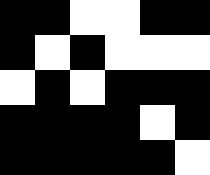[["black", "black", "white", "white", "black", "black"], ["black", "white", "black", "white", "white", "white"], ["white", "black", "white", "black", "black", "black"], ["black", "black", "black", "black", "white", "black"], ["black", "black", "black", "black", "black", "white"]]